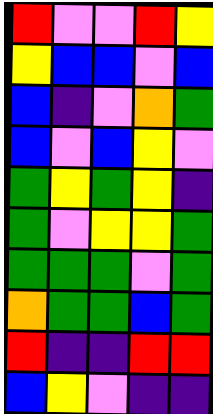[["red", "violet", "violet", "red", "yellow"], ["yellow", "blue", "blue", "violet", "blue"], ["blue", "indigo", "violet", "orange", "green"], ["blue", "violet", "blue", "yellow", "violet"], ["green", "yellow", "green", "yellow", "indigo"], ["green", "violet", "yellow", "yellow", "green"], ["green", "green", "green", "violet", "green"], ["orange", "green", "green", "blue", "green"], ["red", "indigo", "indigo", "red", "red"], ["blue", "yellow", "violet", "indigo", "indigo"]]